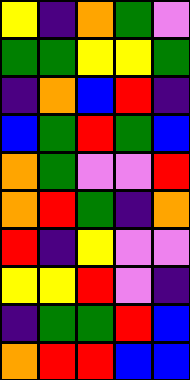[["yellow", "indigo", "orange", "green", "violet"], ["green", "green", "yellow", "yellow", "green"], ["indigo", "orange", "blue", "red", "indigo"], ["blue", "green", "red", "green", "blue"], ["orange", "green", "violet", "violet", "red"], ["orange", "red", "green", "indigo", "orange"], ["red", "indigo", "yellow", "violet", "violet"], ["yellow", "yellow", "red", "violet", "indigo"], ["indigo", "green", "green", "red", "blue"], ["orange", "red", "red", "blue", "blue"]]